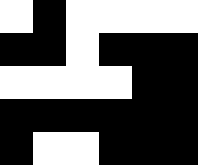[["white", "black", "white", "white", "white", "white"], ["black", "black", "white", "black", "black", "black"], ["white", "white", "white", "white", "black", "black"], ["black", "black", "black", "black", "black", "black"], ["black", "white", "white", "black", "black", "black"]]